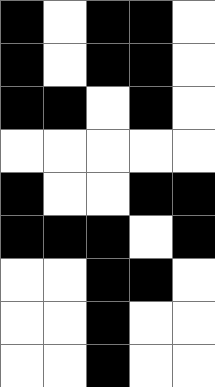[["black", "white", "black", "black", "white"], ["black", "white", "black", "black", "white"], ["black", "black", "white", "black", "white"], ["white", "white", "white", "white", "white"], ["black", "white", "white", "black", "black"], ["black", "black", "black", "white", "black"], ["white", "white", "black", "black", "white"], ["white", "white", "black", "white", "white"], ["white", "white", "black", "white", "white"]]